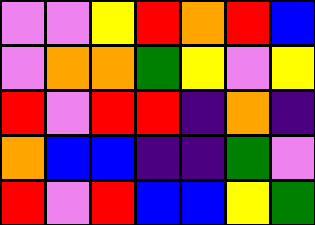[["violet", "violet", "yellow", "red", "orange", "red", "blue"], ["violet", "orange", "orange", "green", "yellow", "violet", "yellow"], ["red", "violet", "red", "red", "indigo", "orange", "indigo"], ["orange", "blue", "blue", "indigo", "indigo", "green", "violet"], ["red", "violet", "red", "blue", "blue", "yellow", "green"]]